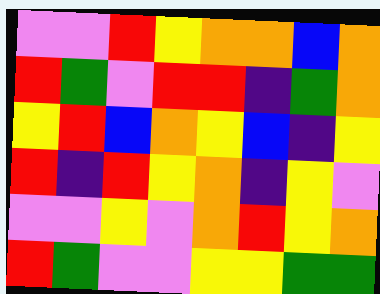[["violet", "violet", "red", "yellow", "orange", "orange", "blue", "orange"], ["red", "green", "violet", "red", "red", "indigo", "green", "orange"], ["yellow", "red", "blue", "orange", "yellow", "blue", "indigo", "yellow"], ["red", "indigo", "red", "yellow", "orange", "indigo", "yellow", "violet"], ["violet", "violet", "yellow", "violet", "orange", "red", "yellow", "orange"], ["red", "green", "violet", "violet", "yellow", "yellow", "green", "green"]]